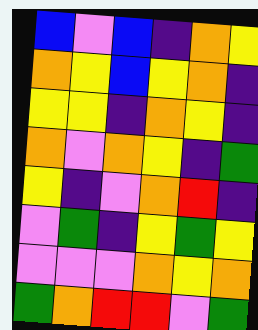[["blue", "violet", "blue", "indigo", "orange", "yellow"], ["orange", "yellow", "blue", "yellow", "orange", "indigo"], ["yellow", "yellow", "indigo", "orange", "yellow", "indigo"], ["orange", "violet", "orange", "yellow", "indigo", "green"], ["yellow", "indigo", "violet", "orange", "red", "indigo"], ["violet", "green", "indigo", "yellow", "green", "yellow"], ["violet", "violet", "violet", "orange", "yellow", "orange"], ["green", "orange", "red", "red", "violet", "green"]]